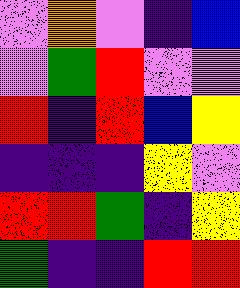[["violet", "orange", "violet", "indigo", "blue"], ["violet", "green", "red", "violet", "violet"], ["red", "indigo", "red", "blue", "yellow"], ["indigo", "indigo", "indigo", "yellow", "violet"], ["red", "red", "green", "indigo", "yellow"], ["green", "indigo", "indigo", "red", "red"]]